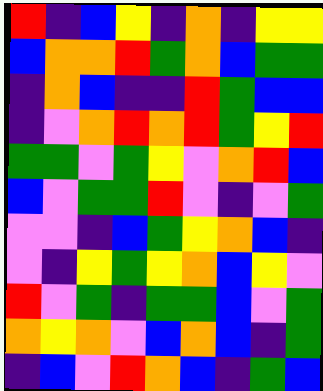[["red", "indigo", "blue", "yellow", "indigo", "orange", "indigo", "yellow", "yellow"], ["blue", "orange", "orange", "red", "green", "orange", "blue", "green", "green"], ["indigo", "orange", "blue", "indigo", "indigo", "red", "green", "blue", "blue"], ["indigo", "violet", "orange", "red", "orange", "red", "green", "yellow", "red"], ["green", "green", "violet", "green", "yellow", "violet", "orange", "red", "blue"], ["blue", "violet", "green", "green", "red", "violet", "indigo", "violet", "green"], ["violet", "violet", "indigo", "blue", "green", "yellow", "orange", "blue", "indigo"], ["violet", "indigo", "yellow", "green", "yellow", "orange", "blue", "yellow", "violet"], ["red", "violet", "green", "indigo", "green", "green", "blue", "violet", "green"], ["orange", "yellow", "orange", "violet", "blue", "orange", "blue", "indigo", "green"], ["indigo", "blue", "violet", "red", "orange", "blue", "indigo", "green", "blue"]]